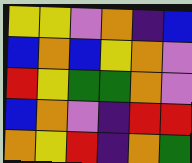[["yellow", "yellow", "violet", "orange", "indigo", "blue"], ["blue", "orange", "blue", "yellow", "orange", "violet"], ["red", "yellow", "green", "green", "orange", "violet"], ["blue", "orange", "violet", "indigo", "red", "red"], ["orange", "yellow", "red", "indigo", "orange", "green"]]